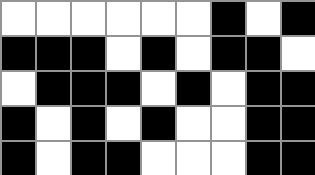[["white", "white", "white", "white", "white", "white", "black", "white", "black"], ["black", "black", "black", "white", "black", "white", "black", "black", "white"], ["white", "black", "black", "black", "white", "black", "white", "black", "black"], ["black", "white", "black", "white", "black", "white", "white", "black", "black"], ["black", "white", "black", "black", "white", "white", "white", "black", "black"]]